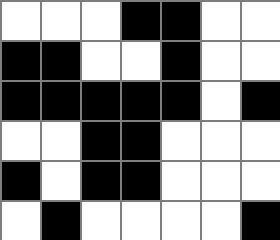[["white", "white", "white", "black", "black", "white", "white"], ["black", "black", "white", "white", "black", "white", "white"], ["black", "black", "black", "black", "black", "white", "black"], ["white", "white", "black", "black", "white", "white", "white"], ["black", "white", "black", "black", "white", "white", "white"], ["white", "black", "white", "white", "white", "white", "black"]]